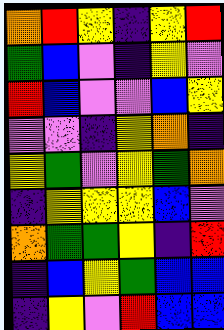[["orange", "red", "yellow", "indigo", "yellow", "red"], ["green", "blue", "violet", "indigo", "yellow", "violet"], ["red", "blue", "violet", "violet", "blue", "yellow"], ["violet", "violet", "indigo", "yellow", "orange", "indigo"], ["yellow", "green", "violet", "yellow", "green", "orange"], ["indigo", "yellow", "yellow", "yellow", "blue", "violet"], ["orange", "green", "green", "yellow", "indigo", "red"], ["indigo", "blue", "yellow", "green", "blue", "blue"], ["indigo", "yellow", "violet", "red", "blue", "blue"]]